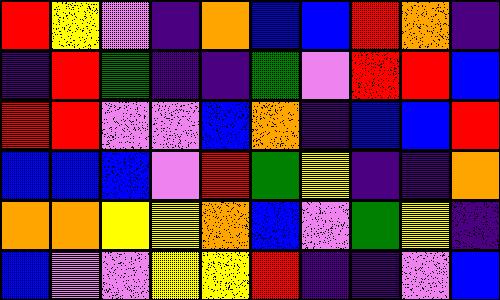[["red", "yellow", "violet", "indigo", "orange", "blue", "blue", "red", "orange", "indigo"], ["indigo", "red", "green", "indigo", "indigo", "green", "violet", "red", "red", "blue"], ["red", "red", "violet", "violet", "blue", "orange", "indigo", "blue", "blue", "red"], ["blue", "blue", "blue", "violet", "red", "green", "yellow", "indigo", "indigo", "orange"], ["orange", "orange", "yellow", "yellow", "orange", "blue", "violet", "green", "yellow", "indigo"], ["blue", "violet", "violet", "yellow", "yellow", "red", "indigo", "indigo", "violet", "blue"]]